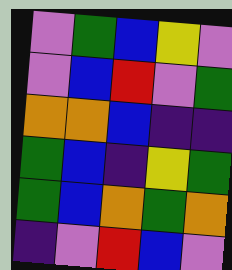[["violet", "green", "blue", "yellow", "violet"], ["violet", "blue", "red", "violet", "green"], ["orange", "orange", "blue", "indigo", "indigo"], ["green", "blue", "indigo", "yellow", "green"], ["green", "blue", "orange", "green", "orange"], ["indigo", "violet", "red", "blue", "violet"]]